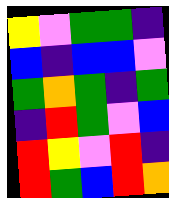[["yellow", "violet", "green", "green", "indigo"], ["blue", "indigo", "blue", "blue", "violet"], ["green", "orange", "green", "indigo", "green"], ["indigo", "red", "green", "violet", "blue"], ["red", "yellow", "violet", "red", "indigo"], ["red", "green", "blue", "red", "orange"]]